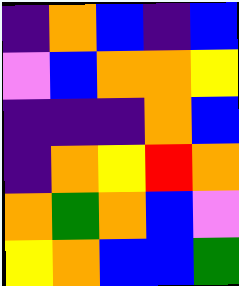[["indigo", "orange", "blue", "indigo", "blue"], ["violet", "blue", "orange", "orange", "yellow"], ["indigo", "indigo", "indigo", "orange", "blue"], ["indigo", "orange", "yellow", "red", "orange"], ["orange", "green", "orange", "blue", "violet"], ["yellow", "orange", "blue", "blue", "green"]]